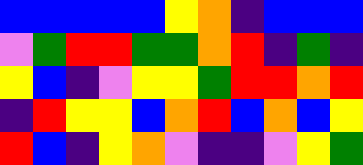[["blue", "blue", "blue", "blue", "blue", "yellow", "orange", "indigo", "blue", "blue", "blue"], ["violet", "green", "red", "red", "green", "green", "orange", "red", "indigo", "green", "indigo"], ["yellow", "blue", "indigo", "violet", "yellow", "yellow", "green", "red", "red", "orange", "red"], ["indigo", "red", "yellow", "yellow", "blue", "orange", "red", "blue", "orange", "blue", "yellow"], ["red", "blue", "indigo", "yellow", "orange", "violet", "indigo", "indigo", "violet", "yellow", "green"]]